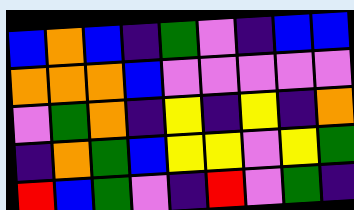[["blue", "orange", "blue", "indigo", "green", "violet", "indigo", "blue", "blue"], ["orange", "orange", "orange", "blue", "violet", "violet", "violet", "violet", "violet"], ["violet", "green", "orange", "indigo", "yellow", "indigo", "yellow", "indigo", "orange"], ["indigo", "orange", "green", "blue", "yellow", "yellow", "violet", "yellow", "green"], ["red", "blue", "green", "violet", "indigo", "red", "violet", "green", "indigo"]]